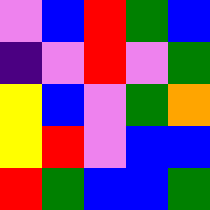[["violet", "blue", "red", "green", "blue"], ["indigo", "violet", "red", "violet", "green"], ["yellow", "blue", "violet", "green", "orange"], ["yellow", "red", "violet", "blue", "blue"], ["red", "green", "blue", "blue", "green"]]